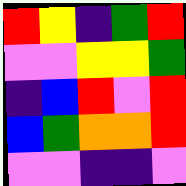[["red", "yellow", "indigo", "green", "red"], ["violet", "violet", "yellow", "yellow", "green"], ["indigo", "blue", "red", "violet", "red"], ["blue", "green", "orange", "orange", "red"], ["violet", "violet", "indigo", "indigo", "violet"]]